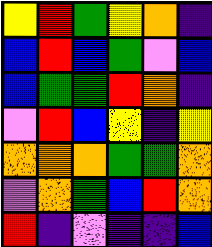[["yellow", "red", "green", "yellow", "orange", "indigo"], ["blue", "red", "blue", "green", "violet", "blue"], ["blue", "green", "green", "red", "orange", "indigo"], ["violet", "red", "blue", "yellow", "indigo", "yellow"], ["orange", "orange", "orange", "green", "green", "orange"], ["violet", "orange", "green", "blue", "red", "orange"], ["red", "indigo", "violet", "indigo", "indigo", "blue"]]